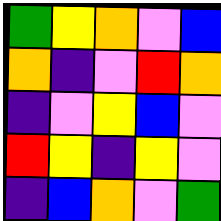[["green", "yellow", "orange", "violet", "blue"], ["orange", "indigo", "violet", "red", "orange"], ["indigo", "violet", "yellow", "blue", "violet"], ["red", "yellow", "indigo", "yellow", "violet"], ["indigo", "blue", "orange", "violet", "green"]]